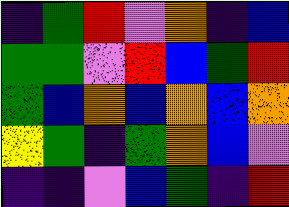[["indigo", "green", "red", "violet", "orange", "indigo", "blue"], ["green", "green", "violet", "red", "blue", "green", "red"], ["green", "blue", "orange", "blue", "orange", "blue", "orange"], ["yellow", "green", "indigo", "green", "orange", "blue", "violet"], ["indigo", "indigo", "violet", "blue", "green", "indigo", "red"]]